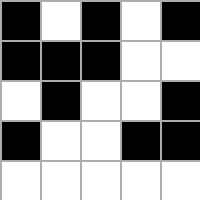[["black", "white", "black", "white", "black"], ["black", "black", "black", "white", "white"], ["white", "black", "white", "white", "black"], ["black", "white", "white", "black", "black"], ["white", "white", "white", "white", "white"]]